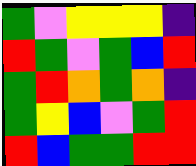[["green", "violet", "yellow", "yellow", "yellow", "indigo"], ["red", "green", "violet", "green", "blue", "red"], ["green", "red", "orange", "green", "orange", "indigo"], ["green", "yellow", "blue", "violet", "green", "red"], ["red", "blue", "green", "green", "red", "red"]]